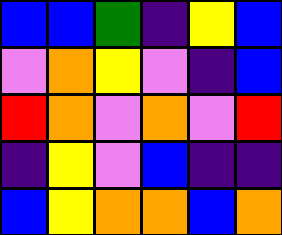[["blue", "blue", "green", "indigo", "yellow", "blue"], ["violet", "orange", "yellow", "violet", "indigo", "blue"], ["red", "orange", "violet", "orange", "violet", "red"], ["indigo", "yellow", "violet", "blue", "indigo", "indigo"], ["blue", "yellow", "orange", "orange", "blue", "orange"]]